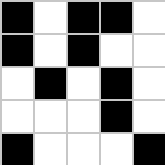[["black", "white", "black", "black", "white"], ["black", "white", "black", "white", "white"], ["white", "black", "white", "black", "white"], ["white", "white", "white", "black", "white"], ["black", "white", "white", "white", "black"]]